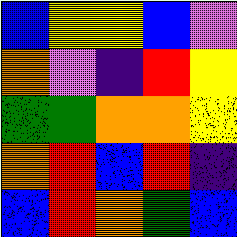[["blue", "yellow", "yellow", "blue", "violet"], ["orange", "violet", "indigo", "red", "yellow"], ["green", "green", "orange", "orange", "yellow"], ["orange", "red", "blue", "red", "indigo"], ["blue", "red", "orange", "green", "blue"]]